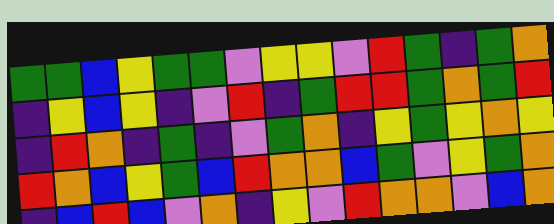[["green", "green", "blue", "yellow", "green", "green", "violet", "yellow", "yellow", "violet", "red", "green", "indigo", "green", "orange"], ["indigo", "yellow", "blue", "yellow", "indigo", "violet", "red", "indigo", "green", "red", "red", "green", "orange", "green", "red"], ["indigo", "red", "orange", "indigo", "green", "indigo", "violet", "green", "orange", "indigo", "yellow", "green", "yellow", "orange", "yellow"], ["red", "orange", "blue", "yellow", "green", "blue", "red", "orange", "orange", "blue", "green", "violet", "yellow", "green", "orange"], ["indigo", "blue", "red", "blue", "violet", "orange", "indigo", "yellow", "violet", "red", "orange", "orange", "violet", "blue", "orange"]]